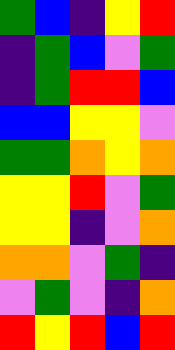[["green", "blue", "indigo", "yellow", "red"], ["indigo", "green", "blue", "violet", "green"], ["indigo", "green", "red", "red", "blue"], ["blue", "blue", "yellow", "yellow", "violet"], ["green", "green", "orange", "yellow", "orange"], ["yellow", "yellow", "red", "violet", "green"], ["yellow", "yellow", "indigo", "violet", "orange"], ["orange", "orange", "violet", "green", "indigo"], ["violet", "green", "violet", "indigo", "orange"], ["red", "yellow", "red", "blue", "red"]]